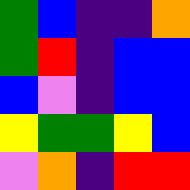[["green", "blue", "indigo", "indigo", "orange"], ["green", "red", "indigo", "blue", "blue"], ["blue", "violet", "indigo", "blue", "blue"], ["yellow", "green", "green", "yellow", "blue"], ["violet", "orange", "indigo", "red", "red"]]